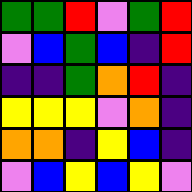[["green", "green", "red", "violet", "green", "red"], ["violet", "blue", "green", "blue", "indigo", "red"], ["indigo", "indigo", "green", "orange", "red", "indigo"], ["yellow", "yellow", "yellow", "violet", "orange", "indigo"], ["orange", "orange", "indigo", "yellow", "blue", "indigo"], ["violet", "blue", "yellow", "blue", "yellow", "violet"]]